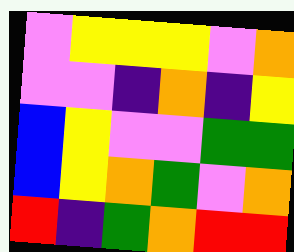[["violet", "yellow", "yellow", "yellow", "violet", "orange"], ["violet", "violet", "indigo", "orange", "indigo", "yellow"], ["blue", "yellow", "violet", "violet", "green", "green"], ["blue", "yellow", "orange", "green", "violet", "orange"], ["red", "indigo", "green", "orange", "red", "red"]]